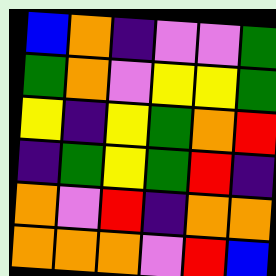[["blue", "orange", "indigo", "violet", "violet", "green"], ["green", "orange", "violet", "yellow", "yellow", "green"], ["yellow", "indigo", "yellow", "green", "orange", "red"], ["indigo", "green", "yellow", "green", "red", "indigo"], ["orange", "violet", "red", "indigo", "orange", "orange"], ["orange", "orange", "orange", "violet", "red", "blue"]]